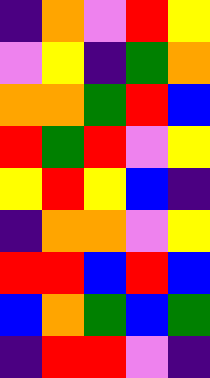[["indigo", "orange", "violet", "red", "yellow"], ["violet", "yellow", "indigo", "green", "orange"], ["orange", "orange", "green", "red", "blue"], ["red", "green", "red", "violet", "yellow"], ["yellow", "red", "yellow", "blue", "indigo"], ["indigo", "orange", "orange", "violet", "yellow"], ["red", "red", "blue", "red", "blue"], ["blue", "orange", "green", "blue", "green"], ["indigo", "red", "red", "violet", "indigo"]]